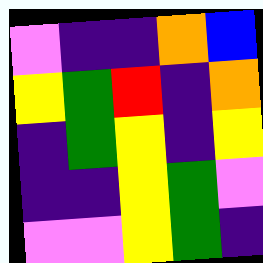[["violet", "indigo", "indigo", "orange", "blue"], ["yellow", "green", "red", "indigo", "orange"], ["indigo", "green", "yellow", "indigo", "yellow"], ["indigo", "indigo", "yellow", "green", "violet"], ["violet", "violet", "yellow", "green", "indigo"]]